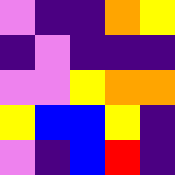[["violet", "indigo", "indigo", "orange", "yellow"], ["indigo", "violet", "indigo", "indigo", "indigo"], ["violet", "violet", "yellow", "orange", "orange"], ["yellow", "blue", "blue", "yellow", "indigo"], ["violet", "indigo", "blue", "red", "indigo"]]